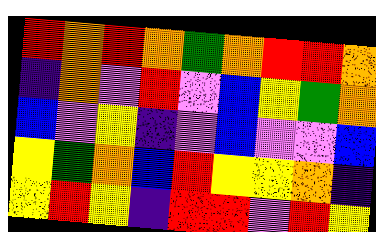[["red", "orange", "red", "orange", "green", "orange", "red", "red", "orange"], ["indigo", "orange", "violet", "red", "violet", "blue", "yellow", "green", "orange"], ["blue", "violet", "yellow", "indigo", "violet", "blue", "violet", "violet", "blue"], ["yellow", "green", "orange", "blue", "red", "yellow", "yellow", "orange", "indigo"], ["yellow", "red", "yellow", "indigo", "red", "red", "violet", "red", "yellow"]]